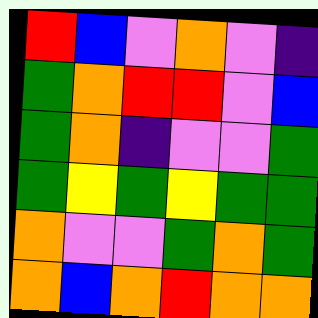[["red", "blue", "violet", "orange", "violet", "indigo"], ["green", "orange", "red", "red", "violet", "blue"], ["green", "orange", "indigo", "violet", "violet", "green"], ["green", "yellow", "green", "yellow", "green", "green"], ["orange", "violet", "violet", "green", "orange", "green"], ["orange", "blue", "orange", "red", "orange", "orange"]]